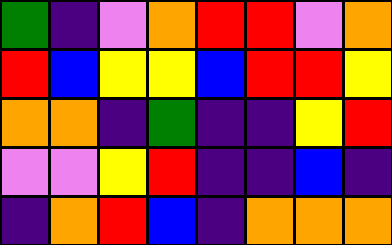[["green", "indigo", "violet", "orange", "red", "red", "violet", "orange"], ["red", "blue", "yellow", "yellow", "blue", "red", "red", "yellow"], ["orange", "orange", "indigo", "green", "indigo", "indigo", "yellow", "red"], ["violet", "violet", "yellow", "red", "indigo", "indigo", "blue", "indigo"], ["indigo", "orange", "red", "blue", "indigo", "orange", "orange", "orange"]]